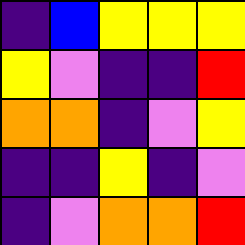[["indigo", "blue", "yellow", "yellow", "yellow"], ["yellow", "violet", "indigo", "indigo", "red"], ["orange", "orange", "indigo", "violet", "yellow"], ["indigo", "indigo", "yellow", "indigo", "violet"], ["indigo", "violet", "orange", "orange", "red"]]